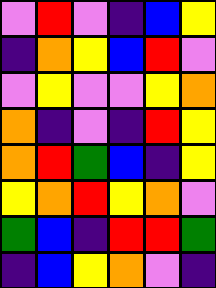[["violet", "red", "violet", "indigo", "blue", "yellow"], ["indigo", "orange", "yellow", "blue", "red", "violet"], ["violet", "yellow", "violet", "violet", "yellow", "orange"], ["orange", "indigo", "violet", "indigo", "red", "yellow"], ["orange", "red", "green", "blue", "indigo", "yellow"], ["yellow", "orange", "red", "yellow", "orange", "violet"], ["green", "blue", "indigo", "red", "red", "green"], ["indigo", "blue", "yellow", "orange", "violet", "indigo"]]